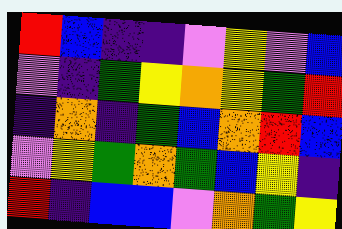[["red", "blue", "indigo", "indigo", "violet", "yellow", "violet", "blue"], ["violet", "indigo", "green", "yellow", "orange", "yellow", "green", "red"], ["indigo", "orange", "indigo", "green", "blue", "orange", "red", "blue"], ["violet", "yellow", "green", "orange", "green", "blue", "yellow", "indigo"], ["red", "indigo", "blue", "blue", "violet", "orange", "green", "yellow"]]